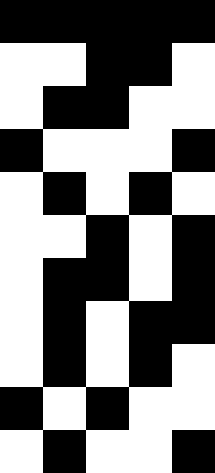[["black", "black", "black", "black", "black"], ["white", "white", "black", "black", "white"], ["white", "black", "black", "white", "white"], ["black", "white", "white", "white", "black"], ["white", "black", "white", "black", "white"], ["white", "white", "black", "white", "black"], ["white", "black", "black", "white", "black"], ["white", "black", "white", "black", "black"], ["white", "black", "white", "black", "white"], ["black", "white", "black", "white", "white"], ["white", "black", "white", "white", "black"]]